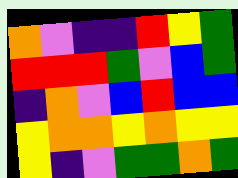[["orange", "violet", "indigo", "indigo", "red", "yellow", "green"], ["red", "red", "red", "green", "violet", "blue", "green"], ["indigo", "orange", "violet", "blue", "red", "blue", "blue"], ["yellow", "orange", "orange", "yellow", "orange", "yellow", "yellow"], ["yellow", "indigo", "violet", "green", "green", "orange", "green"]]